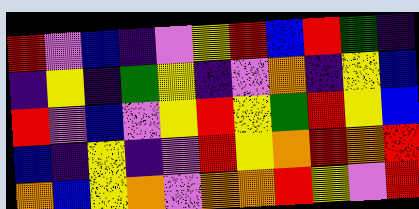[["red", "violet", "blue", "indigo", "violet", "yellow", "red", "blue", "red", "green", "indigo"], ["indigo", "yellow", "indigo", "green", "yellow", "indigo", "violet", "orange", "indigo", "yellow", "blue"], ["red", "violet", "blue", "violet", "yellow", "red", "yellow", "green", "red", "yellow", "blue"], ["blue", "indigo", "yellow", "indigo", "violet", "red", "yellow", "orange", "red", "orange", "red"], ["orange", "blue", "yellow", "orange", "violet", "orange", "orange", "red", "yellow", "violet", "red"]]